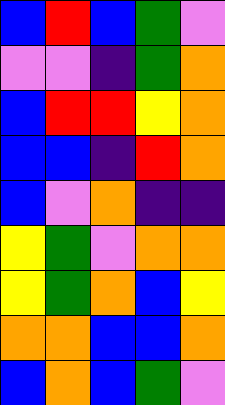[["blue", "red", "blue", "green", "violet"], ["violet", "violet", "indigo", "green", "orange"], ["blue", "red", "red", "yellow", "orange"], ["blue", "blue", "indigo", "red", "orange"], ["blue", "violet", "orange", "indigo", "indigo"], ["yellow", "green", "violet", "orange", "orange"], ["yellow", "green", "orange", "blue", "yellow"], ["orange", "orange", "blue", "blue", "orange"], ["blue", "orange", "blue", "green", "violet"]]